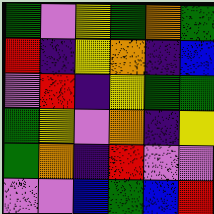[["green", "violet", "yellow", "green", "orange", "green"], ["red", "indigo", "yellow", "orange", "indigo", "blue"], ["violet", "red", "indigo", "yellow", "green", "green"], ["green", "yellow", "violet", "orange", "indigo", "yellow"], ["green", "orange", "indigo", "red", "violet", "violet"], ["violet", "violet", "blue", "green", "blue", "red"]]